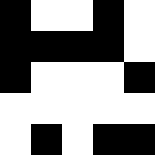[["black", "white", "white", "black", "white"], ["black", "black", "black", "black", "white"], ["black", "white", "white", "white", "black"], ["white", "white", "white", "white", "white"], ["white", "black", "white", "black", "black"]]